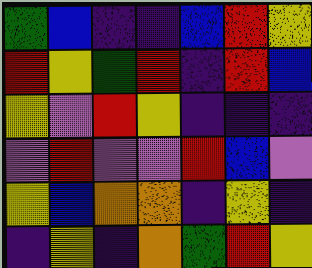[["green", "blue", "indigo", "indigo", "blue", "red", "yellow"], ["red", "yellow", "green", "red", "indigo", "red", "blue"], ["yellow", "violet", "red", "yellow", "indigo", "indigo", "indigo"], ["violet", "red", "violet", "violet", "red", "blue", "violet"], ["yellow", "blue", "orange", "orange", "indigo", "yellow", "indigo"], ["indigo", "yellow", "indigo", "orange", "green", "red", "yellow"]]